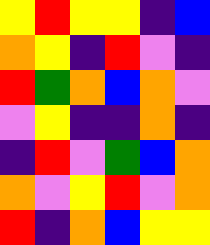[["yellow", "red", "yellow", "yellow", "indigo", "blue"], ["orange", "yellow", "indigo", "red", "violet", "indigo"], ["red", "green", "orange", "blue", "orange", "violet"], ["violet", "yellow", "indigo", "indigo", "orange", "indigo"], ["indigo", "red", "violet", "green", "blue", "orange"], ["orange", "violet", "yellow", "red", "violet", "orange"], ["red", "indigo", "orange", "blue", "yellow", "yellow"]]